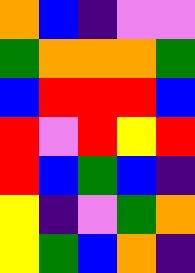[["orange", "blue", "indigo", "violet", "violet"], ["green", "orange", "orange", "orange", "green"], ["blue", "red", "red", "red", "blue"], ["red", "violet", "red", "yellow", "red"], ["red", "blue", "green", "blue", "indigo"], ["yellow", "indigo", "violet", "green", "orange"], ["yellow", "green", "blue", "orange", "indigo"]]